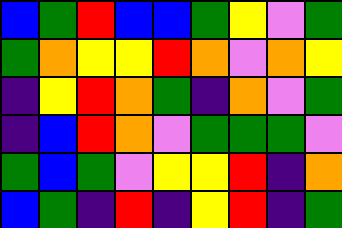[["blue", "green", "red", "blue", "blue", "green", "yellow", "violet", "green"], ["green", "orange", "yellow", "yellow", "red", "orange", "violet", "orange", "yellow"], ["indigo", "yellow", "red", "orange", "green", "indigo", "orange", "violet", "green"], ["indigo", "blue", "red", "orange", "violet", "green", "green", "green", "violet"], ["green", "blue", "green", "violet", "yellow", "yellow", "red", "indigo", "orange"], ["blue", "green", "indigo", "red", "indigo", "yellow", "red", "indigo", "green"]]